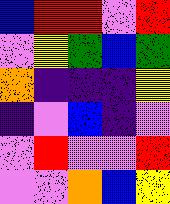[["blue", "red", "red", "violet", "red"], ["violet", "yellow", "green", "blue", "green"], ["orange", "indigo", "indigo", "indigo", "yellow"], ["indigo", "violet", "blue", "indigo", "violet"], ["violet", "red", "violet", "violet", "red"], ["violet", "violet", "orange", "blue", "yellow"]]